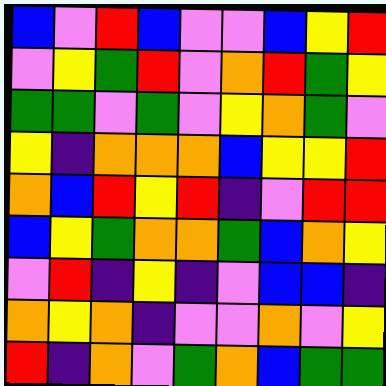[["blue", "violet", "red", "blue", "violet", "violet", "blue", "yellow", "red"], ["violet", "yellow", "green", "red", "violet", "orange", "red", "green", "yellow"], ["green", "green", "violet", "green", "violet", "yellow", "orange", "green", "violet"], ["yellow", "indigo", "orange", "orange", "orange", "blue", "yellow", "yellow", "red"], ["orange", "blue", "red", "yellow", "red", "indigo", "violet", "red", "red"], ["blue", "yellow", "green", "orange", "orange", "green", "blue", "orange", "yellow"], ["violet", "red", "indigo", "yellow", "indigo", "violet", "blue", "blue", "indigo"], ["orange", "yellow", "orange", "indigo", "violet", "violet", "orange", "violet", "yellow"], ["red", "indigo", "orange", "violet", "green", "orange", "blue", "green", "green"]]